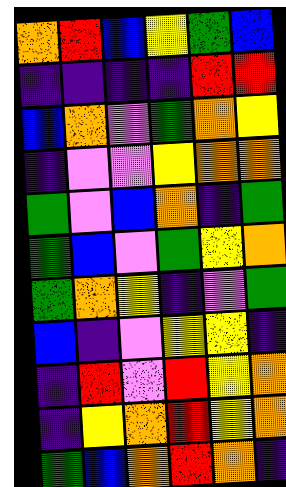[["orange", "red", "blue", "yellow", "green", "blue"], ["indigo", "indigo", "indigo", "indigo", "red", "red"], ["blue", "orange", "violet", "green", "orange", "yellow"], ["indigo", "violet", "violet", "yellow", "orange", "orange"], ["green", "violet", "blue", "orange", "indigo", "green"], ["green", "blue", "violet", "green", "yellow", "orange"], ["green", "orange", "yellow", "indigo", "violet", "green"], ["blue", "indigo", "violet", "yellow", "yellow", "indigo"], ["indigo", "red", "violet", "red", "yellow", "orange"], ["indigo", "yellow", "orange", "red", "yellow", "orange"], ["green", "blue", "orange", "red", "orange", "indigo"]]